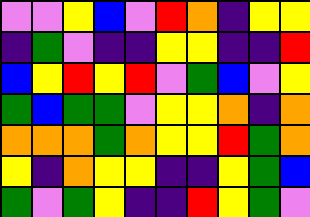[["violet", "violet", "yellow", "blue", "violet", "red", "orange", "indigo", "yellow", "yellow"], ["indigo", "green", "violet", "indigo", "indigo", "yellow", "yellow", "indigo", "indigo", "red"], ["blue", "yellow", "red", "yellow", "red", "violet", "green", "blue", "violet", "yellow"], ["green", "blue", "green", "green", "violet", "yellow", "yellow", "orange", "indigo", "orange"], ["orange", "orange", "orange", "green", "orange", "yellow", "yellow", "red", "green", "orange"], ["yellow", "indigo", "orange", "yellow", "yellow", "indigo", "indigo", "yellow", "green", "blue"], ["green", "violet", "green", "yellow", "indigo", "indigo", "red", "yellow", "green", "violet"]]